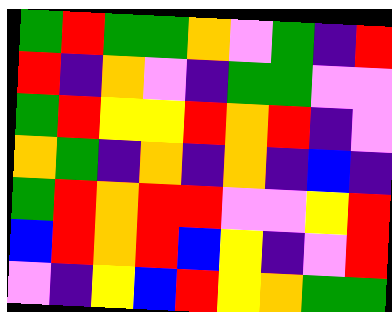[["green", "red", "green", "green", "orange", "violet", "green", "indigo", "red"], ["red", "indigo", "orange", "violet", "indigo", "green", "green", "violet", "violet"], ["green", "red", "yellow", "yellow", "red", "orange", "red", "indigo", "violet"], ["orange", "green", "indigo", "orange", "indigo", "orange", "indigo", "blue", "indigo"], ["green", "red", "orange", "red", "red", "violet", "violet", "yellow", "red"], ["blue", "red", "orange", "red", "blue", "yellow", "indigo", "violet", "red"], ["violet", "indigo", "yellow", "blue", "red", "yellow", "orange", "green", "green"]]